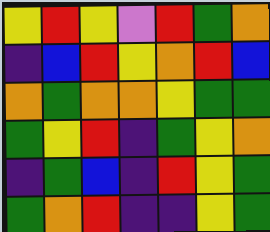[["yellow", "red", "yellow", "violet", "red", "green", "orange"], ["indigo", "blue", "red", "yellow", "orange", "red", "blue"], ["orange", "green", "orange", "orange", "yellow", "green", "green"], ["green", "yellow", "red", "indigo", "green", "yellow", "orange"], ["indigo", "green", "blue", "indigo", "red", "yellow", "green"], ["green", "orange", "red", "indigo", "indigo", "yellow", "green"]]